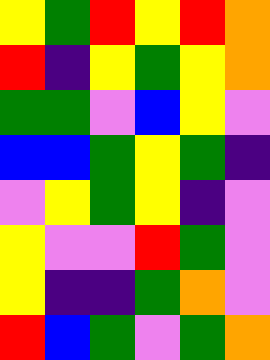[["yellow", "green", "red", "yellow", "red", "orange"], ["red", "indigo", "yellow", "green", "yellow", "orange"], ["green", "green", "violet", "blue", "yellow", "violet"], ["blue", "blue", "green", "yellow", "green", "indigo"], ["violet", "yellow", "green", "yellow", "indigo", "violet"], ["yellow", "violet", "violet", "red", "green", "violet"], ["yellow", "indigo", "indigo", "green", "orange", "violet"], ["red", "blue", "green", "violet", "green", "orange"]]